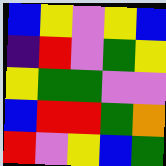[["blue", "yellow", "violet", "yellow", "blue"], ["indigo", "red", "violet", "green", "yellow"], ["yellow", "green", "green", "violet", "violet"], ["blue", "red", "red", "green", "orange"], ["red", "violet", "yellow", "blue", "green"]]